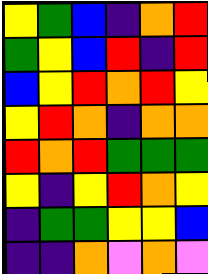[["yellow", "green", "blue", "indigo", "orange", "red"], ["green", "yellow", "blue", "red", "indigo", "red"], ["blue", "yellow", "red", "orange", "red", "yellow"], ["yellow", "red", "orange", "indigo", "orange", "orange"], ["red", "orange", "red", "green", "green", "green"], ["yellow", "indigo", "yellow", "red", "orange", "yellow"], ["indigo", "green", "green", "yellow", "yellow", "blue"], ["indigo", "indigo", "orange", "violet", "orange", "violet"]]